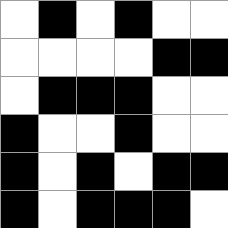[["white", "black", "white", "black", "white", "white"], ["white", "white", "white", "white", "black", "black"], ["white", "black", "black", "black", "white", "white"], ["black", "white", "white", "black", "white", "white"], ["black", "white", "black", "white", "black", "black"], ["black", "white", "black", "black", "black", "white"]]